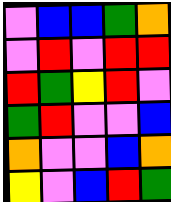[["violet", "blue", "blue", "green", "orange"], ["violet", "red", "violet", "red", "red"], ["red", "green", "yellow", "red", "violet"], ["green", "red", "violet", "violet", "blue"], ["orange", "violet", "violet", "blue", "orange"], ["yellow", "violet", "blue", "red", "green"]]